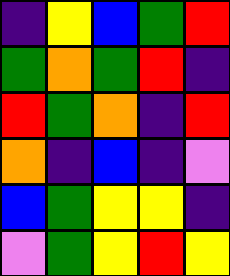[["indigo", "yellow", "blue", "green", "red"], ["green", "orange", "green", "red", "indigo"], ["red", "green", "orange", "indigo", "red"], ["orange", "indigo", "blue", "indigo", "violet"], ["blue", "green", "yellow", "yellow", "indigo"], ["violet", "green", "yellow", "red", "yellow"]]